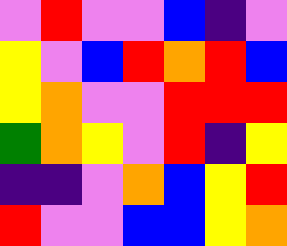[["violet", "red", "violet", "violet", "blue", "indigo", "violet"], ["yellow", "violet", "blue", "red", "orange", "red", "blue"], ["yellow", "orange", "violet", "violet", "red", "red", "red"], ["green", "orange", "yellow", "violet", "red", "indigo", "yellow"], ["indigo", "indigo", "violet", "orange", "blue", "yellow", "red"], ["red", "violet", "violet", "blue", "blue", "yellow", "orange"]]